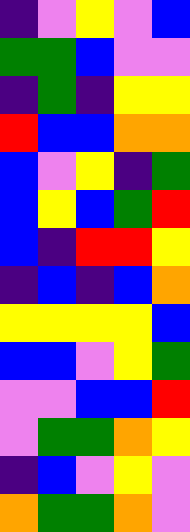[["indigo", "violet", "yellow", "violet", "blue"], ["green", "green", "blue", "violet", "violet"], ["indigo", "green", "indigo", "yellow", "yellow"], ["red", "blue", "blue", "orange", "orange"], ["blue", "violet", "yellow", "indigo", "green"], ["blue", "yellow", "blue", "green", "red"], ["blue", "indigo", "red", "red", "yellow"], ["indigo", "blue", "indigo", "blue", "orange"], ["yellow", "yellow", "yellow", "yellow", "blue"], ["blue", "blue", "violet", "yellow", "green"], ["violet", "violet", "blue", "blue", "red"], ["violet", "green", "green", "orange", "yellow"], ["indigo", "blue", "violet", "yellow", "violet"], ["orange", "green", "green", "orange", "violet"]]